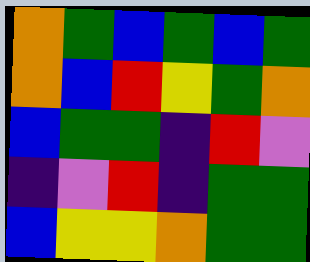[["orange", "green", "blue", "green", "blue", "green"], ["orange", "blue", "red", "yellow", "green", "orange"], ["blue", "green", "green", "indigo", "red", "violet"], ["indigo", "violet", "red", "indigo", "green", "green"], ["blue", "yellow", "yellow", "orange", "green", "green"]]